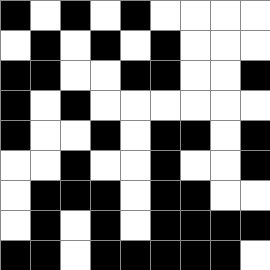[["black", "white", "black", "white", "black", "white", "white", "white", "white"], ["white", "black", "white", "black", "white", "black", "white", "white", "white"], ["black", "black", "white", "white", "black", "black", "white", "white", "black"], ["black", "white", "black", "white", "white", "white", "white", "white", "white"], ["black", "white", "white", "black", "white", "black", "black", "white", "black"], ["white", "white", "black", "white", "white", "black", "white", "white", "black"], ["white", "black", "black", "black", "white", "black", "black", "white", "white"], ["white", "black", "white", "black", "white", "black", "black", "black", "black"], ["black", "black", "white", "black", "black", "black", "black", "black", "white"]]